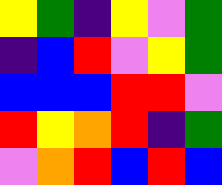[["yellow", "green", "indigo", "yellow", "violet", "green"], ["indigo", "blue", "red", "violet", "yellow", "green"], ["blue", "blue", "blue", "red", "red", "violet"], ["red", "yellow", "orange", "red", "indigo", "green"], ["violet", "orange", "red", "blue", "red", "blue"]]